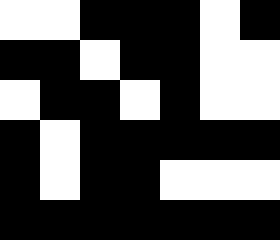[["white", "white", "black", "black", "black", "white", "black"], ["black", "black", "white", "black", "black", "white", "white"], ["white", "black", "black", "white", "black", "white", "white"], ["black", "white", "black", "black", "black", "black", "black"], ["black", "white", "black", "black", "white", "white", "white"], ["black", "black", "black", "black", "black", "black", "black"]]